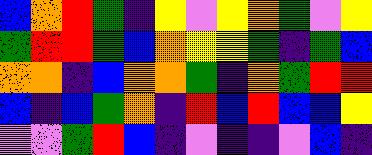[["blue", "orange", "red", "green", "indigo", "yellow", "violet", "yellow", "orange", "green", "violet", "yellow"], ["green", "red", "red", "green", "blue", "orange", "yellow", "yellow", "green", "indigo", "green", "blue"], ["orange", "orange", "indigo", "blue", "orange", "orange", "green", "indigo", "orange", "green", "red", "red"], ["blue", "indigo", "blue", "green", "orange", "indigo", "red", "blue", "red", "blue", "blue", "yellow"], ["violet", "violet", "green", "red", "blue", "indigo", "violet", "indigo", "indigo", "violet", "blue", "indigo"]]